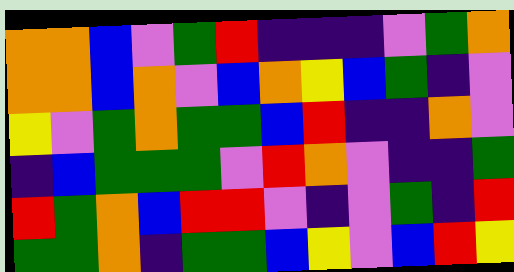[["orange", "orange", "blue", "violet", "green", "red", "indigo", "indigo", "indigo", "violet", "green", "orange"], ["orange", "orange", "blue", "orange", "violet", "blue", "orange", "yellow", "blue", "green", "indigo", "violet"], ["yellow", "violet", "green", "orange", "green", "green", "blue", "red", "indigo", "indigo", "orange", "violet"], ["indigo", "blue", "green", "green", "green", "violet", "red", "orange", "violet", "indigo", "indigo", "green"], ["red", "green", "orange", "blue", "red", "red", "violet", "indigo", "violet", "green", "indigo", "red"], ["green", "green", "orange", "indigo", "green", "green", "blue", "yellow", "violet", "blue", "red", "yellow"]]